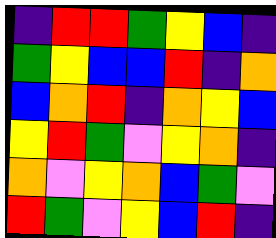[["indigo", "red", "red", "green", "yellow", "blue", "indigo"], ["green", "yellow", "blue", "blue", "red", "indigo", "orange"], ["blue", "orange", "red", "indigo", "orange", "yellow", "blue"], ["yellow", "red", "green", "violet", "yellow", "orange", "indigo"], ["orange", "violet", "yellow", "orange", "blue", "green", "violet"], ["red", "green", "violet", "yellow", "blue", "red", "indigo"]]